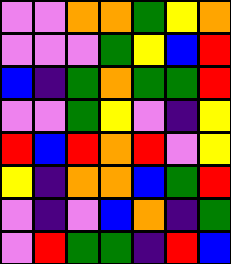[["violet", "violet", "orange", "orange", "green", "yellow", "orange"], ["violet", "violet", "violet", "green", "yellow", "blue", "red"], ["blue", "indigo", "green", "orange", "green", "green", "red"], ["violet", "violet", "green", "yellow", "violet", "indigo", "yellow"], ["red", "blue", "red", "orange", "red", "violet", "yellow"], ["yellow", "indigo", "orange", "orange", "blue", "green", "red"], ["violet", "indigo", "violet", "blue", "orange", "indigo", "green"], ["violet", "red", "green", "green", "indigo", "red", "blue"]]